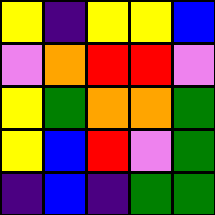[["yellow", "indigo", "yellow", "yellow", "blue"], ["violet", "orange", "red", "red", "violet"], ["yellow", "green", "orange", "orange", "green"], ["yellow", "blue", "red", "violet", "green"], ["indigo", "blue", "indigo", "green", "green"]]